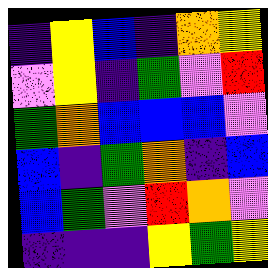[["indigo", "yellow", "blue", "indigo", "orange", "yellow"], ["violet", "yellow", "indigo", "green", "violet", "red"], ["green", "orange", "blue", "blue", "blue", "violet"], ["blue", "indigo", "green", "orange", "indigo", "blue"], ["blue", "green", "violet", "red", "orange", "violet"], ["indigo", "indigo", "indigo", "yellow", "green", "yellow"]]